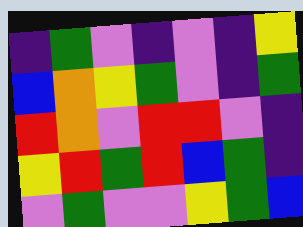[["indigo", "green", "violet", "indigo", "violet", "indigo", "yellow"], ["blue", "orange", "yellow", "green", "violet", "indigo", "green"], ["red", "orange", "violet", "red", "red", "violet", "indigo"], ["yellow", "red", "green", "red", "blue", "green", "indigo"], ["violet", "green", "violet", "violet", "yellow", "green", "blue"]]